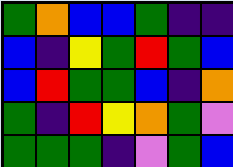[["green", "orange", "blue", "blue", "green", "indigo", "indigo"], ["blue", "indigo", "yellow", "green", "red", "green", "blue"], ["blue", "red", "green", "green", "blue", "indigo", "orange"], ["green", "indigo", "red", "yellow", "orange", "green", "violet"], ["green", "green", "green", "indigo", "violet", "green", "blue"]]